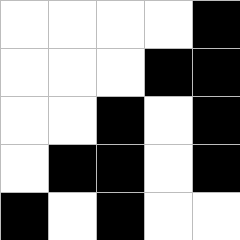[["white", "white", "white", "white", "black"], ["white", "white", "white", "black", "black"], ["white", "white", "black", "white", "black"], ["white", "black", "black", "white", "black"], ["black", "white", "black", "white", "white"]]